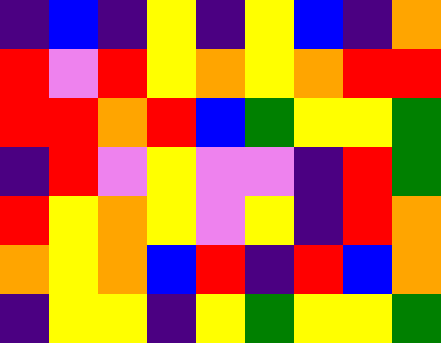[["indigo", "blue", "indigo", "yellow", "indigo", "yellow", "blue", "indigo", "orange"], ["red", "violet", "red", "yellow", "orange", "yellow", "orange", "red", "red"], ["red", "red", "orange", "red", "blue", "green", "yellow", "yellow", "green"], ["indigo", "red", "violet", "yellow", "violet", "violet", "indigo", "red", "green"], ["red", "yellow", "orange", "yellow", "violet", "yellow", "indigo", "red", "orange"], ["orange", "yellow", "orange", "blue", "red", "indigo", "red", "blue", "orange"], ["indigo", "yellow", "yellow", "indigo", "yellow", "green", "yellow", "yellow", "green"]]